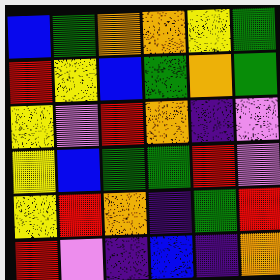[["blue", "green", "orange", "orange", "yellow", "green"], ["red", "yellow", "blue", "green", "orange", "green"], ["yellow", "violet", "red", "orange", "indigo", "violet"], ["yellow", "blue", "green", "green", "red", "violet"], ["yellow", "red", "orange", "indigo", "green", "red"], ["red", "violet", "indigo", "blue", "indigo", "orange"]]